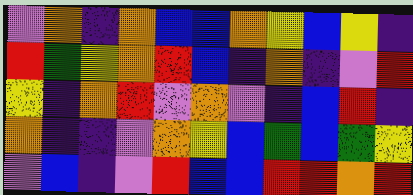[["violet", "orange", "indigo", "orange", "blue", "blue", "orange", "yellow", "blue", "yellow", "indigo"], ["red", "green", "yellow", "orange", "red", "blue", "indigo", "orange", "indigo", "violet", "red"], ["yellow", "indigo", "orange", "red", "violet", "orange", "violet", "indigo", "blue", "red", "indigo"], ["orange", "indigo", "indigo", "violet", "orange", "yellow", "blue", "green", "blue", "green", "yellow"], ["violet", "blue", "indigo", "violet", "red", "blue", "blue", "red", "red", "orange", "red"]]